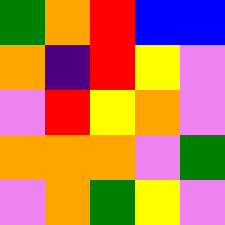[["green", "orange", "red", "blue", "blue"], ["orange", "indigo", "red", "yellow", "violet"], ["violet", "red", "yellow", "orange", "violet"], ["orange", "orange", "orange", "violet", "green"], ["violet", "orange", "green", "yellow", "violet"]]